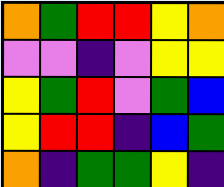[["orange", "green", "red", "red", "yellow", "orange"], ["violet", "violet", "indigo", "violet", "yellow", "yellow"], ["yellow", "green", "red", "violet", "green", "blue"], ["yellow", "red", "red", "indigo", "blue", "green"], ["orange", "indigo", "green", "green", "yellow", "indigo"]]